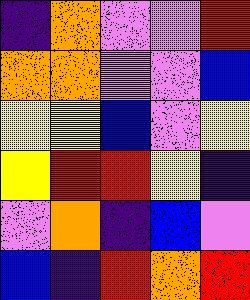[["indigo", "orange", "violet", "violet", "red"], ["orange", "orange", "violet", "violet", "blue"], ["yellow", "yellow", "blue", "violet", "yellow"], ["yellow", "red", "red", "yellow", "indigo"], ["violet", "orange", "indigo", "blue", "violet"], ["blue", "indigo", "red", "orange", "red"]]